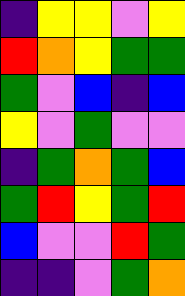[["indigo", "yellow", "yellow", "violet", "yellow"], ["red", "orange", "yellow", "green", "green"], ["green", "violet", "blue", "indigo", "blue"], ["yellow", "violet", "green", "violet", "violet"], ["indigo", "green", "orange", "green", "blue"], ["green", "red", "yellow", "green", "red"], ["blue", "violet", "violet", "red", "green"], ["indigo", "indigo", "violet", "green", "orange"]]